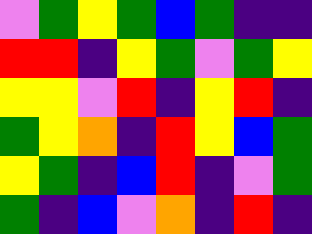[["violet", "green", "yellow", "green", "blue", "green", "indigo", "indigo"], ["red", "red", "indigo", "yellow", "green", "violet", "green", "yellow"], ["yellow", "yellow", "violet", "red", "indigo", "yellow", "red", "indigo"], ["green", "yellow", "orange", "indigo", "red", "yellow", "blue", "green"], ["yellow", "green", "indigo", "blue", "red", "indigo", "violet", "green"], ["green", "indigo", "blue", "violet", "orange", "indigo", "red", "indigo"]]